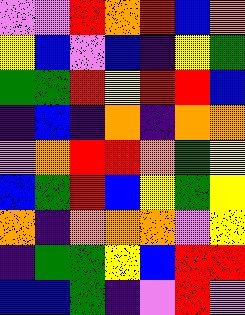[["violet", "violet", "red", "orange", "red", "blue", "orange"], ["yellow", "blue", "violet", "blue", "indigo", "yellow", "green"], ["green", "green", "red", "yellow", "red", "red", "blue"], ["indigo", "blue", "indigo", "orange", "indigo", "orange", "orange"], ["violet", "orange", "red", "red", "orange", "green", "yellow"], ["blue", "green", "red", "blue", "yellow", "green", "yellow"], ["orange", "indigo", "orange", "orange", "orange", "violet", "yellow"], ["indigo", "green", "green", "yellow", "blue", "red", "red"], ["blue", "blue", "green", "indigo", "violet", "red", "violet"]]